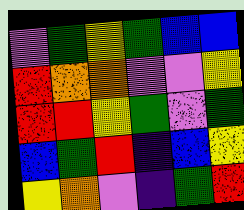[["violet", "green", "yellow", "green", "blue", "blue"], ["red", "orange", "orange", "violet", "violet", "yellow"], ["red", "red", "yellow", "green", "violet", "green"], ["blue", "green", "red", "indigo", "blue", "yellow"], ["yellow", "orange", "violet", "indigo", "green", "red"]]